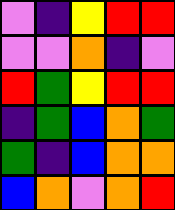[["violet", "indigo", "yellow", "red", "red"], ["violet", "violet", "orange", "indigo", "violet"], ["red", "green", "yellow", "red", "red"], ["indigo", "green", "blue", "orange", "green"], ["green", "indigo", "blue", "orange", "orange"], ["blue", "orange", "violet", "orange", "red"]]